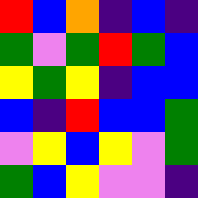[["red", "blue", "orange", "indigo", "blue", "indigo"], ["green", "violet", "green", "red", "green", "blue"], ["yellow", "green", "yellow", "indigo", "blue", "blue"], ["blue", "indigo", "red", "blue", "blue", "green"], ["violet", "yellow", "blue", "yellow", "violet", "green"], ["green", "blue", "yellow", "violet", "violet", "indigo"]]